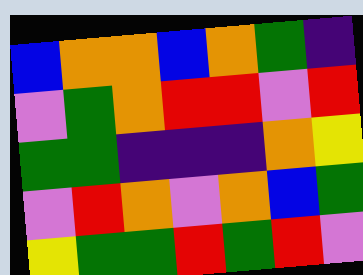[["blue", "orange", "orange", "blue", "orange", "green", "indigo"], ["violet", "green", "orange", "red", "red", "violet", "red"], ["green", "green", "indigo", "indigo", "indigo", "orange", "yellow"], ["violet", "red", "orange", "violet", "orange", "blue", "green"], ["yellow", "green", "green", "red", "green", "red", "violet"]]